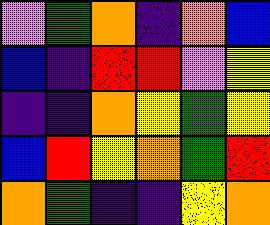[["violet", "green", "orange", "indigo", "orange", "blue"], ["blue", "indigo", "red", "red", "violet", "yellow"], ["indigo", "indigo", "orange", "yellow", "green", "yellow"], ["blue", "red", "yellow", "orange", "green", "red"], ["orange", "green", "indigo", "indigo", "yellow", "orange"]]